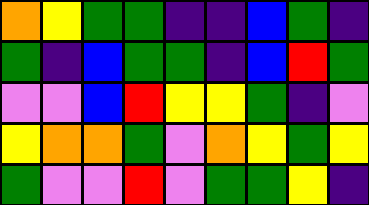[["orange", "yellow", "green", "green", "indigo", "indigo", "blue", "green", "indigo"], ["green", "indigo", "blue", "green", "green", "indigo", "blue", "red", "green"], ["violet", "violet", "blue", "red", "yellow", "yellow", "green", "indigo", "violet"], ["yellow", "orange", "orange", "green", "violet", "orange", "yellow", "green", "yellow"], ["green", "violet", "violet", "red", "violet", "green", "green", "yellow", "indigo"]]